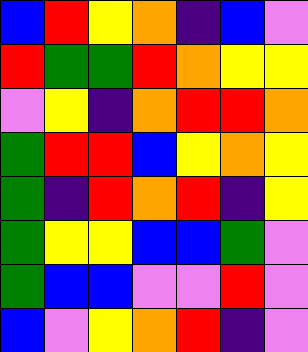[["blue", "red", "yellow", "orange", "indigo", "blue", "violet"], ["red", "green", "green", "red", "orange", "yellow", "yellow"], ["violet", "yellow", "indigo", "orange", "red", "red", "orange"], ["green", "red", "red", "blue", "yellow", "orange", "yellow"], ["green", "indigo", "red", "orange", "red", "indigo", "yellow"], ["green", "yellow", "yellow", "blue", "blue", "green", "violet"], ["green", "blue", "blue", "violet", "violet", "red", "violet"], ["blue", "violet", "yellow", "orange", "red", "indigo", "violet"]]